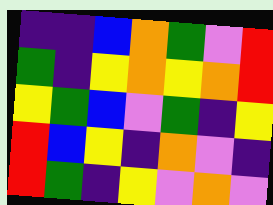[["indigo", "indigo", "blue", "orange", "green", "violet", "red"], ["green", "indigo", "yellow", "orange", "yellow", "orange", "red"], ["yellow", "green", "blue", "violet", "green", "indigo", "yellow"], ["red", "blue", "yellow", "indigo", "orange", "violet", "indigo"], ["red", "green", "indigo", "yellow", "violet", "orange", "violet"]]